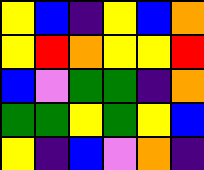[["yellow", "blue", "indigo", "yellow", "blue", "orange"], ["yellow", "red", "orange", "yellow", "yellow", "red"], ["blue", "violet", "green", "green", "indigo", "orange"], ["green", "green", "yellow", "green", "yellow", "blue"], ["yellow", "indigo", "blue", "violet", "orange", "indigo"]]